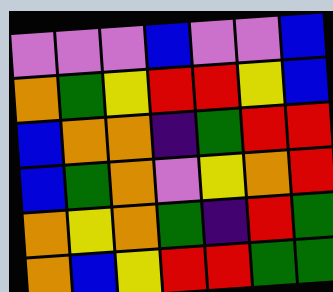[["violet", "violet", "violet", "blue", "violet", "violet", "blue"], ["orange", "green", "yellow", "red", "red", "yellow", "blue"], ["blue", "orange", "orange", "indigo", "green", "red", "red"], ["blue", "green", "orange", "violet", "yellow", "orange", "red"], ["orange", "yellow", "orange", "green", "indigo", "red", "green"], ["orange", "blue", "yellow", "red", "red", "green", "green"]]